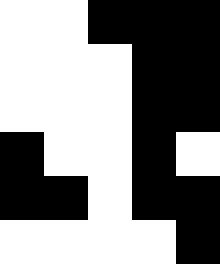[["white", "white", "black", "black", "black"], ["white", "white", "white", "black", "black"], ["white", "white", "white", "black", "black"], ["black", "white", "white", "black", "white"], ["black", "black", "white", "black", "black"], ["white", "white", "white", "white", "black"]]